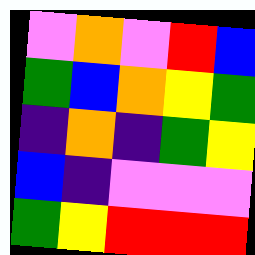[["violet", "orange", "violet", "red", "blue"], ["green", "blue", "orange", "yellow", "green"], ["indigo", "orange", "indigo", "green", "yellow"], ["blue", "indigo", "violet", "violet", "violet"], ["green", "yellow", "red", "red", "red"]]